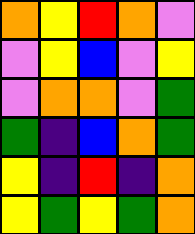[["orange", "yellow", "red", "orange", "violet"], ["violet", "yellow", "blue", "violet", "yellow"], ["violet", "orange", "orange", "violet", "green"], ["green", "indigo", "blue", "orange", "green"], ["yellow", "indigo", "red", "indigo", "orange"], ["yellow", "green", "yellow", "green", "orange"]]